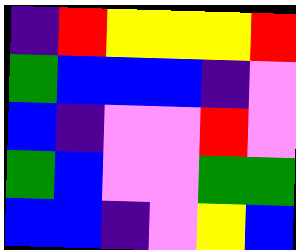[["indigo", "red", "yellow", "yellow", "yellow", "red"], ["green", "blue", "blue", "blue", "indigo", "violet"], ["blue", "indigo", "violet", "violet", "red", "violet"], ["green", "blue", "violet", "violet", "green", "green"], ["blue", "blue", "indigo", "violet", "yellow", "blue"]]